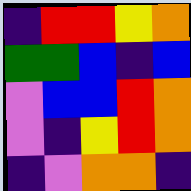[["indigo", "red", "red", "yellow", "orange"], ["green", "green", "blue", "indigo", "blue"], ["violet", "blue", "blue", "red", "orange"], ["violet", "indigo", "yellow", "red", "orange"], ["indigo", "violet", "orange", "orange", "indigo"]]